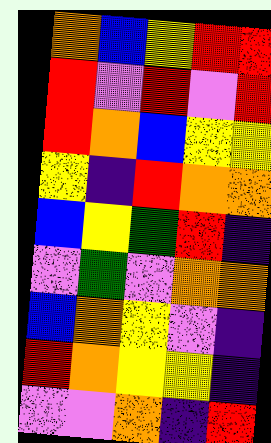[["orange", "blue", "yellow", "red", "red"], ["red", "violet", "red", "violet", "red"], ["red", "orange", "blue", "yellow", "yellow"], ["yellow", "indigo", "red", "orange", "orange"], ["blue", "yellow", "green", "red", "indigo"], ["violet", "green", "violet", "orange", "orange"], ["blue", "orange", "yellow", "violet", "indigo"], ["red", "orange", "yellow", "yellow", "indigo"], ["violet", "violet", "orange", "indigo", "red"]]